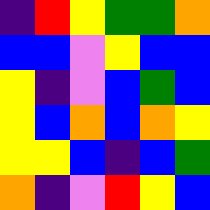[["indigo", "red", "yellow", "green", "green", "orange"], ["blue", "blue", "violet", "yellow", "blue", "blue"], ["yellow", "indigo", "violet", "blue", "green", "blue"], ["yellow", "blue", "orange", "blue", "orange", "yellow"], ["yellow", "yellow", "blue", "indigo", "blue", "green"], ["orange", "indigo", "violet", "red", "yellow", "blue"]]